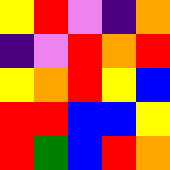[["yellow", "red", "violet", "indigo", "orange"], ["indigo", "violet", "red", "orange", "red"], ["yellow", "orange", "red", "yellow", "blue"], ["red", "red", "blue", "blue", "yellow"], ["red", "green", "blue", "red", "orange"]]